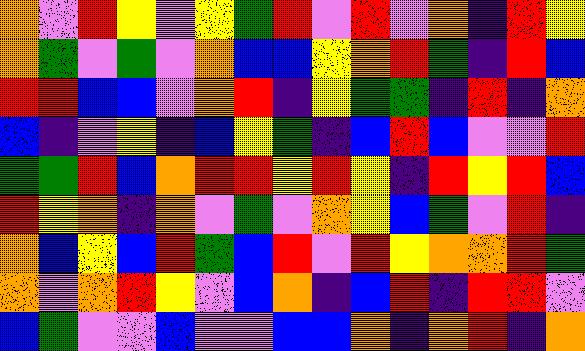[["orange", "violet", "red", "yellow", "violet", "yellow", "green", "red", "violet", "red", "violet", "orange", "indigo", "red", "yellow"], ["orange", "green", "violet", "green", "violet", "orange", "blue", "blue", "yellow", "orange", "red", "green", "indigo", "red", "blue"], ["red", "red", "blue", "blue", "violet", "orange", "red", "indigo", "yellow", "green", "green", "indigo", "red", "indigo", "orange"], ["blue", "indigo", "violet", "yellow", "indigo", "blue", "yellow", "green", "indigo", "blue", "red", "blue", "violet", "violet", "red"], ["green", "green", "red", "blue", "orange", "red", "red", "yellow", "red", "yellow", "indigo", "red", "yellow", "red", "blue"], ["red", "yellow", "orange", "indigo", "orange", "violet", "green", "violet", "orange", "yellow", "blue", "green", "violet", "red", "indigo"], ["orange", "blue", "yellow", "blue", "red", "green", "blue", "red", "violet", "red", "yellow", "orange", "orange", "red", "green"], ["orange", "violet", "orange", "red", "yellow", "violet", "blue", "orange", "indigo", "blue", "red", "indigo", "red", "red", "violet"], ["blue", "green", "violet", "violet", "blue", "violet", "violet", "blue", "blue", "orange", "indigo", "orange", "red", "indigo", "orange"]]